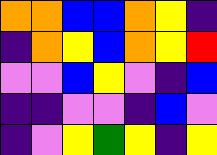[["orange", "orange", "blue", "blue", "orange", "yellow", "indigo"], ["indigo", "orange", "yellow", "blue", "orange", "yellow", "red"], ["violet", "violet", "blue", "yellow", "violet", "indigo", "blue"], ["indigo", "indigo", "violet", "violet", "indigo", "blue", "violet"], ["indigo", "violet", "yellow", "green", "yellow", "indigo", "yellow"]]